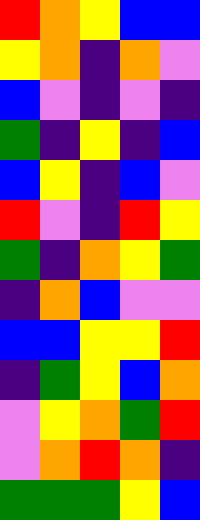[["red", "orange", "yellow", "blue", "blue"], ["yellow", "orange", "indigo", "orange", "violet"], ["blue", "violet", "indigo", "violet", "indigo"], ["green", "indigo", "yellow", "indigo", "blue"], ["blue", "yellow", "indigo", "blue", "violet"], ["red", "violet", "indigo", "red", "yellow"], ["green", "indigo", "orange", "yellow", "green"], ["indigo", "orange", "blue", "violet", "violet"], ["blue", "blue", "yellow", "yellow", "red"], ["indigo", "green", "yellow", "blue", "orange"], ["violet", "yellow", "orange", "green", "red"], ["violet", "orange", "red", "orange", "indigo"], ["green", "green", "green", "yellow", "blue"]]